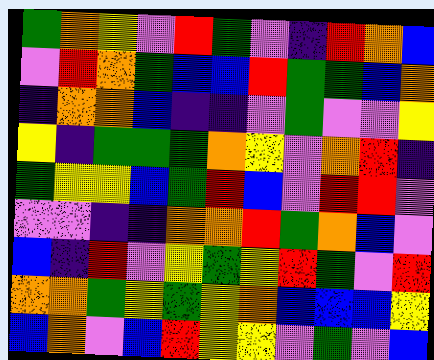[["green", "orange", "yellow", "violet", "red", "green", "violet", "indigo", "red", "orange", "blue"], ["violet", "red", "orange", "green", "blue", "blue", "red", "green", "green", "blue", "orange"], ["indigo", "orange", "orange", "blue", "indigo", "indigo", "violet", "green", "violet", "violet", "yellow"], ["yellow", "indigo", "green", "green", "green", "orange", "yellow", "violet", "orange", "red", "indigo"], ["green", "yellow", "yellow", "blue", "green", "red", "blue", "violet", "red", "red", "violet"], ["violet", "violet", "indigo", "indigo", "orange", "orange", "red", "green", "orange", "blue", "violet"], ["blue", "indigo", "red", "violet", "yellow", "green", "yellow", "red", "green", "violet", "red"], ["orange", "orange", "green", "yellow", "green", "yellow", "orange", "blue", "blue", "blue", "yellow"], ["blue", "orange", "violet", "blue", "red", "yellow", "yellow", "violet", "green", "violet", "blue"]]